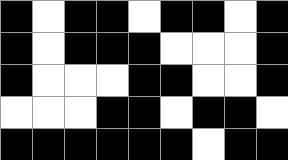[["black", "white", "black", "black", "white", "black", "black", "white", "black"], ["black", "white", "black", "black", "black", "white", "white", "white", "black"], ["black", "white", "white", "white", "black", "black", "white", "white", "black"], ["white", "white", "white", "black", "black", "white", "black", "black", "white"], ["black", "black", "black", "black", "black", "black", "white", "black", "black"]]